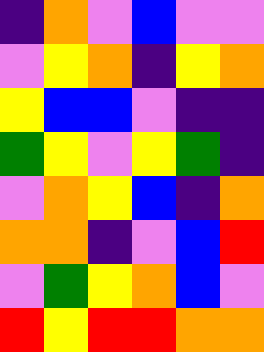[["indigo", "orange", "violet", "blue", "violet", "violet"], ["violet", "yellow", "orange", "indigo", "yellow", "orange"], ["yellow", "blue", "blue", "violet", "indigo", "indigo"], ["green", "yellow", "violet", "yellow", "green", "indigo"], ["violet", "orange", "yellow", "blue", "indigo", "orange"], ["orange", "orange", "indigo", "violet", "blue", "red"], ["violet", "green", "yellow", "orange", "blue", "violet"], ["red", "yellow", "red", "red", "orange", "orange"]]